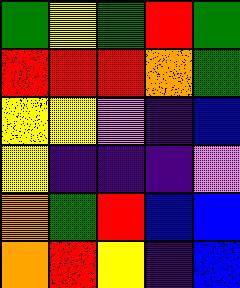[["green", "yellow", "green", "red", "green"], ["red", "red", "red", "orange", "green"], ["yellow", "yellow", "violet", "indigo", "blue"], ["yellow", "indigo", "indigo", "indigo", "violet"], ["orange", "green", "red", "blue", "blue"], ["orange", "red", "yellow", "indigo", "blue"]]